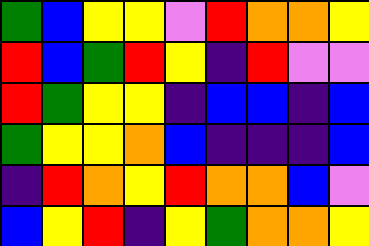[["green", "blue", "yellow", "yellow", "violet", "red", "orange", "orange", "yellow"], ["red", "blue", "green", "red", "yellow", "indigo", "red", "violet", "violet"], ["red", "green", "yellow", "yellow", "indigo", "blue", "blue", "indigo", "blue"], ["green", "yellow", "yellow", "orange", "blue", "indigo", "indigo", "indigo", "blue"], ["indigo", "red", "orange", "yellow", "red", "orange", "orange", "blue", "violet"], ["blue", "yellow", "red", "indigo", "yellow", "green", "orange", "orange", "yellow"]]